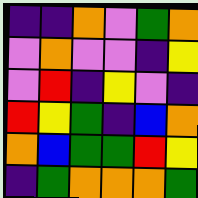[["indigo", "indigo", "orange", "violet", "green", "orange"], ["violet", "orange", "violet", "violet", "indigo", "yellow"], ["violet", "red", "indigo", "yellow", "violet", "indigo"], ["red", "yellow", "green", "indigo", "blue", "orange"], ["orange", "blue", "green", "green", "red", "yellow"], ["indigo", "green", "orange", "orange", "orange", "green"]]